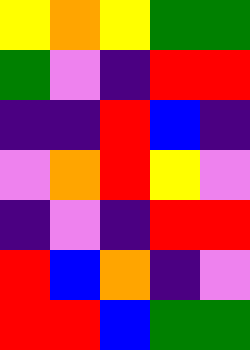[["yellow", "orange", "yellow", "green", "green"], ["green", "violet", "indigo", "red", "red"], ["indigo", "indigo", "red", "blue", "indigo"], ["violet", "orange", "red", "yellow", "violet"], ["indigo", "violet", "indigo", "red", "red"], ["red", "blue", "orange", "indigo", "violet"], ["red", "red", "blue", "green", "green"]]